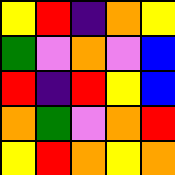[["yellow", "red", "indigo", "orange", "yellow"], ["green", "violet", "orange", "violet", "blue"], ["red", "indigo", "red", "yellow", "blue"], ["orange", "green", "violet", "orange", "red"], ["yellow", "red", "orange", "yellow", "orange"]]